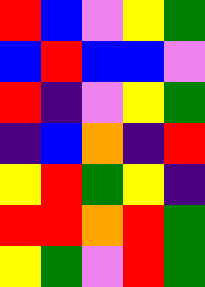[["red", "blue", "violet", "yellow", "green"], ["blue", "red", "blue", "blue", "violet"], ["red", "indigo", "violet", "yellow", "green"], ["indigo", "blue", "orange", "indigo", "red"], ["yellow", "red", "green", "yellow", "indigo"], ["red", "red", "orange", "red", "green"], ["yellow", "green", "violet", "red", "green"]]